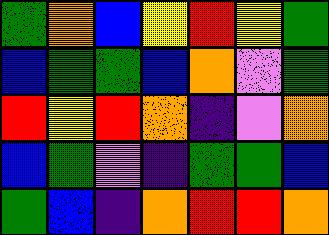[["green", "orange", "blue", "yellow", "red", "yellow", "green"], ["blue", "green", "green", "blue", "orange", "violet", "green"], ["red", "yellow", "red", "orange", "indigo", "violet", "orange"], ["blue", "green", "violet", "indigo", "green", "green", "blue"], ["green", "blue", "indigo", "orange", "red", "red", "orange"]]